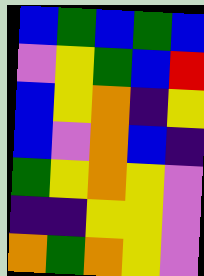[["blue", "green", "blue", "green", "blue"], ["violet", "yellow", "green", "blue", "red"], ["blue", "yellow", "orange", "indigo", "yellow"], ["blue", "violet", "orange", "blue", "indigo"], ["green", "yellow", "orange", "yellow", "violet"], ["indigo", "indigo", "yellow", "yellow", "violet"], ["orange", "green", "orange", "yellow", "violet"]]